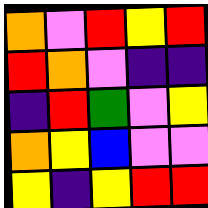[["orange", "violet", "red", "yellow", "red"], ["red", "orange", "violet", "indigo", "indigo"], ["indigo", "red", "green", "violet", "yellow"], ["orange", "yellow", "blue", "violet", "violet"], ["yellow", "indigo", "yellow", "red", "red"]]